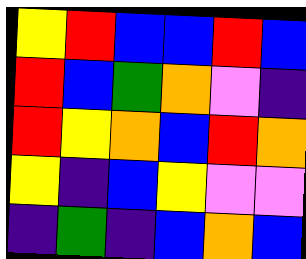[["yellow", "red", "blue", "blue", "red", "blue"], ["red", "blue", "green", "orange", "violet", "indigo"], ["red", "yellow", "orange", "blue", "red", "orange"], ["yellow", "indigo", "blue", "yellow", "violet", "violet"], ["indigo", "green", "indigo", "blue", "orange", "blue"]]